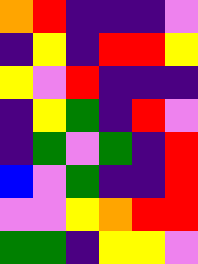[["orange", "red", "indigo", "indigo", "indigo", "violet"], ["indigo", "yellow", "indigo", "red", "red", "yellow"], ["yellow", "violet", "red", "indigo", "indigo", "indigo"], ["indigo", "yellow", "green", "indigo", "red", "violet"], ["indigo", "green", "violet", "green", "indigo", "red"], ["blue", "violet", "green", "indigo", "indigo", "red"], ["violet", "violet", "yellow", "orange", "red", "red"], ["green", "green", "indigo", "yellow", "yellow", "violet"]]